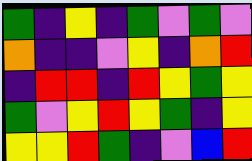[["green", "indigo", "yellow", "indigo", "green", "violet", "green", "violet"], ["orange", "indigo", "indigo", "violet", "yellow", "indigo", "orange", "red"], ["indigo", "red", "red", "indigo", "red", "yellow", "green", "yellow"], ["green", "violet", "yellow", "red", "yellow", "green", "indigo", "yellow"], ["yellow", "yellow", "red", "green", "indigo", "violet", "blue", "red"]]